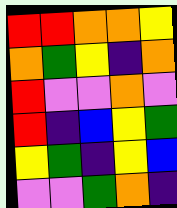[["red", "red", "orange", "orange", "yellow"], ["orange", "green", "yellow", "indigo", "orange"], ["red", "violet", "violet", "orange", "violet"], ["red", "indigo", "blue", "yellow", "green"], ["yellow", "green", "indigo", "yellow", "blue"], ["violet", "violet", "green", "orange", "indigo"]]